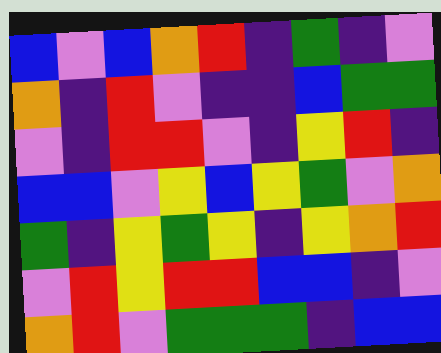[["blue", "violet", "blue", "orange", "red", "indigo", "green", "indigo", "violet"], ["orange", "indigo", "red", "violet", "indigo", "indigo", "blue", "green", "green"], ["violet", "indigo", "red", "red", "violet", "indigo", "yellow", "red", "indigo"], ["blue", "blue", "violet", "yellow", "blue", "yellow", "green", "violet", "orange"], ["green", "indigo", "yellow", "green", "yellow", "indigo", "yellow", "orange", "red"], ["violet", "red", "yellow", "red", "red", "blue", "blue", "indigo", "violet"], ["orange", "red", "violet", "green", "green", "green", "indigo", "blue", "blue"]]